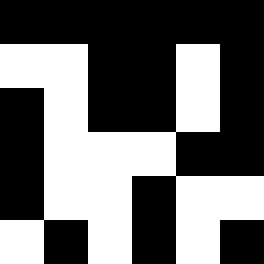[["black", "black", "black", "black", "black", "black"], ["white", "white", "black", "black", "white", "black"], ["black", "white", "black", "black", "white", "black"], ["black", "white", "white", "white", "black", "black"], ["black", "white", "white", "black", "white", "white"], ["white", "black", "white", "black", "white", "black"]]